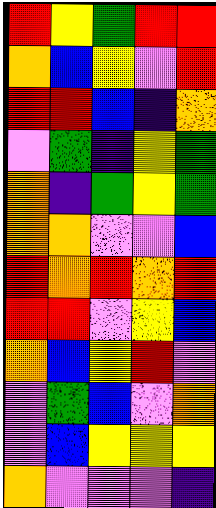[["red", "yellow", "green", "red", "red"], ["orange", "blue", "yellow", "violet", "red"], ["red", "red", "blue", "indigo", "orange"], ["violet", "green", "indigo", "yellow", "green"], ["orange", "indigo", "green", "yellow", "green"], ["orange", "orange", "violet", "violet", "blue"], ["red", "orange", "red", "orange", "red"], ["red", "red", "violet", "yellow", "blue"], ["orange", "blue", "yellow", "red", "violet"], ["violet", "green", "blue", "violet", "orange"], ["violet", "blue", "yellow", "yellow", "yellow"], ["orange", "violet", "violet", "violet", "indigo"]]